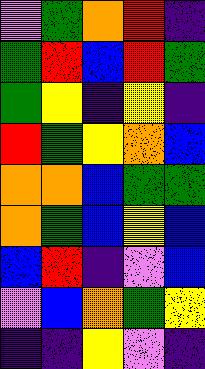[["violet", "green", "orange", "red", "indigo"], ["green", "red", "blue", "red", "green"], ["green", "yellow", "indigo", "yellow", "indigo"], ["red", "green", "yellow", "orange", "blue"], ["orange", "orange", "blue", "green", "green"], ["orange", "green", "blue", "yellow", "blue"], ["blue", "red", "indigo", "violet", "blue"], ["violet", "blue", "orange", "green", "yellow"], ["indigo", "indigo", "yellow", "violet", "indigo"]]